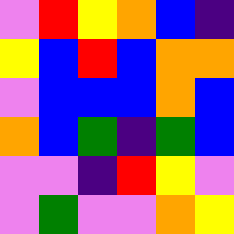[["violet", "red", "yellow", "orange", "blue", "indigo"], ["yellow", "blue", "red", "blue", "orange", "orange"], ["violet", "blue", "blue", "blue", "orange", "blue"], ["orange", "blue", "green", "indigo", "green", "blue"], ["violet", "violet", "indigo", "red", "yellow", "violet"], ["violet", "green", "violet", "violet", "orange", "yellow"]]